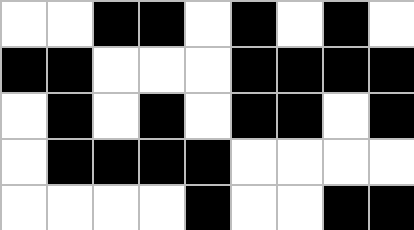[["white", "white", "black", "black", "white", "black", "white", "black", "white"], ["black", "black", "white", "white", "white", "black", "black", "black", "black"], ["white", "black", "white", "black", "white", "black", "black", "white", "black"], ["white", "black", "black", "black", "black", "white", "white", "white", "white"], ["white", "white", "white", "white", "black", "white", "white", "black", "black"]]